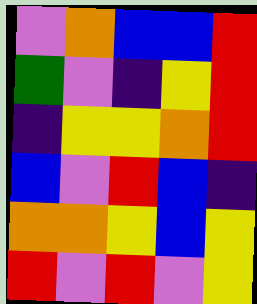[["violet", "orange", "blue", "blue", "red"], ["green", "violet", "indigo", "yellow", "red"], ["indigo", "yellow", "yellow", "orange", "red"], ["blue", "violet", "red", "blue", "indigo"], ["orange", "orange", "yellow", "blue", "yellow"], ["red", "violet", "red", "violet", "yellow"]]